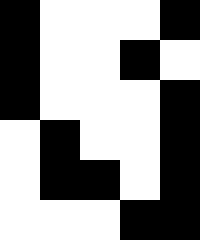[["black", "white", "white", "white", "black"], ["black", "white", "white", "black", "white"], ["black", "white", "white", "white", "black"], ["white", "black", "white", "white", "black"], ["white", "black", "black", "white", "black"], ["white", "white", "white", "black", "black"]]